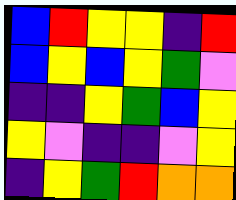[["blue", "red", "yellow", "yellow", "indigo", "red"], ["blue", "yellow", "blue", "yellow", "green", "violet"], ["indigo", "indigo", "yellow", "green", "blue", "yellow"], ["yellow", "violet", "indigo", "indigo", "violet", "yellow"], ["indigo", "yellow", "green", "red", "orange", "orange"]]